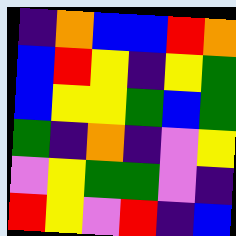[["indigo", "orange", "blue", "blue", "red", "orange"], ["blue", "red", "yellow", "indigo", "yellow", "green"], ["blue", "yellow", "yellow", "green", "blue", "green"], ["green", "indigo", "orange", "indigo", "violet", "yellow"], ["violet", "yellow", "green", "green", "violet", "indigo"], ["red", "yellow", "violet", "red", "indigo", "blue"]]